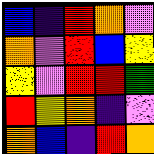[["blue", "indigo", "red", "orange", "violet"], ["orange", "violet", "red", "blue", "yellow"], ["yellow", "violet", "red", "red", "green"], ["red", "yellow", "orange", "indigo", "violet"], ["orange", "blue", "indigo", "red", "orange"]]